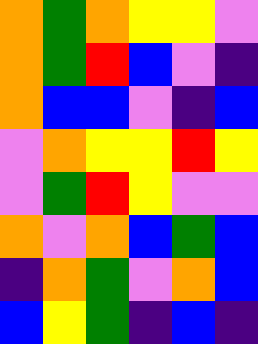[["orange", "green", "orange", "yellow", "yellow", "violet"], ["orange", "green", "red", "blue", "violet", "indigo"], ["orange", "blue", "blue", "violet", "indigo", "blue"], ["violet", "orange", "yellow", "yellow", "red", "yellow"], ["violet", "green", "red", "yellow", "violet", "violet"], ["orange", "violet", "orange", "blue", "green", "blue"], ["indigo", "orange", "green", "violet", "orange", "blue"], ["blue", "yellow", "green", "indigo", "blue", "indigo"]]